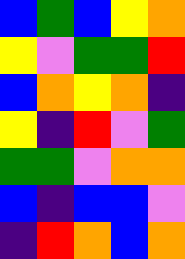[["blue", "green", "blue", "yellow", "orange"], ["yellow", "violet", "green", "green", "red"], ["blue", "orange", "yellow", "orange", "indigo"], ["yellow", "indigo", "red", "violet", "green"], ["green", "green", "violet", "orange", "orange"], ["blue", "indigo", "blue", "blue", "violet"], ["indigo", "red", "orange", "blue", "orange"]]